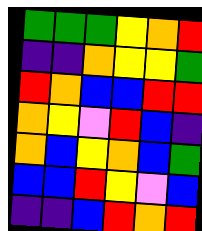[["green", "green", "green", "yellow", "orange", "red"], ["indigo", "indigo", "orange", "yellow", "yellow", "green"], ["red", "orange", "blue", "blue", "red", "red"], ["orange", "yellow", "violet", "red", "blue", "indigo"], ["orange", "blue", "yellow", "orange", "blue", "green"], ["blue", "blue", "red", "yellow", "violet", "blue"], ["indigo", "indigo", "blue", "red", "orange", "red"]]